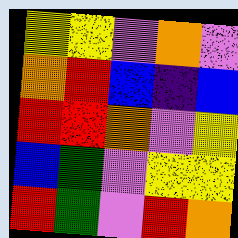[["yellow", "yellow", "violet", "orange", "violet"], ["orange", "red", "blue", "indigo", "blue"], ["red", "red", "orange", "violet", "yellow"], ["blue", "green", "violet", "yellow", "yellow"], ["red", "green", "violet", "red", "orange"]]